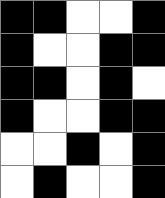[["black", "black", "white", "white", "black"], ["black", "white", "white", "black", "black"], ["black", "black", "white", "black", "white"], ["black", "white", "white", "black", "black"], ["white", "white", "black", "white", "black"], ["white", "black", "white", "white", "black"]]